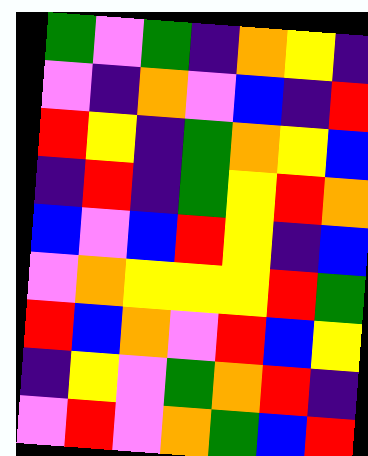[["green", "violet", "green", "indigo", "orange", "yellow", "indigo"], ["violet", "indigo", "orange", "violet", "blue", "indigo", "red"], ["red", "yellow", "indigo", "green", "orange", "yellow", "blue"], ["indigo", "red", "indigo", "green", "yellow", "red", "orange"], ["blue", "violet", "blue", "red", "yellow", "indigo", "blue"], ["violet", "orange", "yellow", "yellow", "yellow", "red", "green"], ["red", "blue", "orange", "violet", "red", "blue", "yellow"], ["indigo", "yellow", "violet", "green", "orange", "red", "indigo"], ["violet", "red", "violet", "orange", "green", "blue", "red"]]